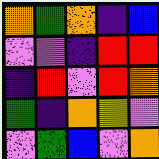[["orange", "green", "orange", "indigo", "blue"], ["violet", "violet", "indigo", "red", "red"], ["indigo", "red", "violet", "red", "orange"], ["green", "indigo", "orange", "yellow", "violet"], ["violet", "green", "blue", "violet", "orange"]]